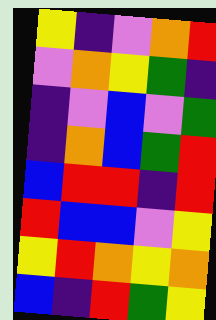[["yellow", "indigo", "violet", "orange", "red"], ["violet", "orange", "yellow", "green", "indigo"], ["indigo", "violet", "blue", "violet", "green"], ["indigo", "orange", "blue", "green", "red"], ["blue", "red", "red", "indigo", "red"], ["red", "blue", "blue", "violet", "yellow"], ["yellow", "red", "orange", "yellow", "orange"], ["blue", "indigo", "red", "green", "yellow"]]